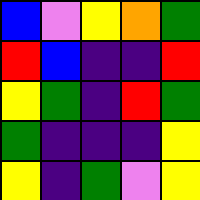[["blue", "violet", "yellow", "orange", "green"], ["red", "blue", "indigo", "indigo", "red"], ["yellow", "green", "indigo", "red", "green"], ["green", "indigo", "indigo", "indigo", "yellow"], ["yellow", "indigo", "green", "violet", "yellow"]]